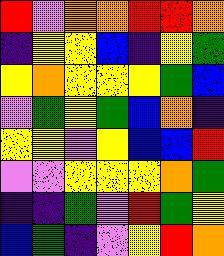[["red", "violet", "orange", "orange", "red", "red", "orange"], ["indigo", "yellow", "yellow", "blue", "indigo", "yellow", "green"], ["yellow", "orange", "yellow", "yellow", "yellow", "green", "blue"], ["violet", "green", "yellow", "green", "blue", "orange", "indigo"], ["yellow", "yellow", "violet", "yellow", "blue", "blue", "red"], ["violet", "violet", "yellow", "yellow", "yellow", "orange", "green"], ["indigo", "indigo", "green", "violet", "red", "green", "yellow"], ["blue", "green", "indigo", "violet", "yellow", "red", "orange"]]